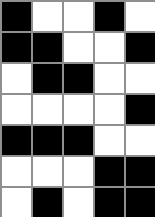[["black", "white", "white", "black", "white"], ["black", "black", "white", "white", "black"], ["white", "black", "black", "white", "white"], ["white", "white", "white", "white", "black"], ["black", "black", "black", "white", "white"], ["white", "white", "white", "black", "black"], ["white", "black", "white", "black", "black"]]